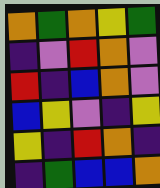[["orange", "green", "orange", "yellow", "green"], ["indigo", "violet", "red", "orange", "violet"], ["red", "indigo", "blue", "orange", "violet"], ["blue", "yellow", "violet", "indigo", "yellow"], ["yellow", "indigo", "red", "orange", "indigo"], ["indigo", "green", "blue", "blue", "orange"]]